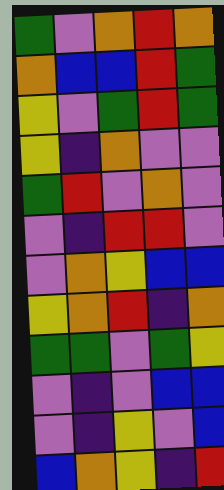[["green", "violet", "orange", "red", "orange"], ["orange", "blue", "blue", "red", "green"], ["yellow", "violet", "green", "red", "green"], ["yellow", "indigo", "orange", "violet", "violet"], ["green", "red", "violet", "orange", "violet"], ["violet", "indigo", "red", "red", "violet"], ["violet", "orange", "yellow", "blue", "blue"], ["yellow", "orange", "red", "indigo", "orange"], ["green", "green", "violet", "green", "yellow"], ["violet", "indigo", "violet", "blue", "blue"], ["violet", "indigo", "yellow", "violet", "blue"], ["blue", "orange", "yellow", "indigo", "red"]]